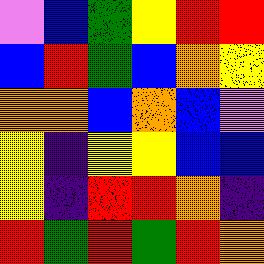[["violet", "blue", "green", "yellow", "red", "red"], ["blue", "red", "green", "blue", "orange", "yellow"], ["orange", "orange", "blue", "orange", "blue", "violet"], ["yellow", "indigo", "yellow", "yellow", "blue", "blue"], ["yellow", "indigo", "red", "red", "orange", "indigo"], ["red", "green", "red", "green", "red", "orange"]]